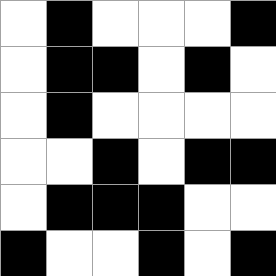[["white", "black", "white", "white", "white", "black"], ["white", "black", "black", "white", "black", "white"], ["white", "black", "white", "white", "white", "white"], ["white", "white", "black", "white", "black", "black"], ["white", "black", "black", "black", "white", "white"], ["black", "white", "white", "black", "white", "black"]]